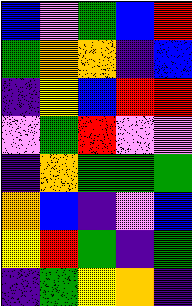[["blue", "violet", "green", "blue", "red"], ["green", "orange", "orange", "indigo", "blue"], ["indigo", "yellow", "blue", "red", "red"], ["violet", "green", "red", "violet", "violet"], ["indigo", "orange", "green", "green", "green"], ["orange", "blue", "indigo", "violet", "blue"], ["yellow", "red", "green", "indigo", "green"], ["indigo", "green", "yellow", "orange", "indigo"]]